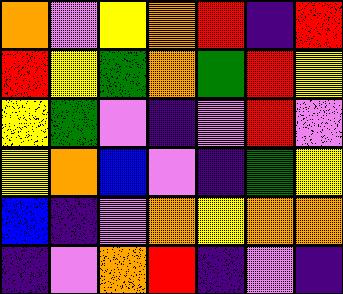[["orange", "violet", "yellow", "orange", "red", "indigo", "red"], ["red", "yellow", "green", "orange", "green", "red", "yellow"], ["yellow", "green", "violet", "indigo", "violet", "red", "violet"], ["yellow", "orange", "blue", "violet", "indigo", "green", "yellow"], ["blue", "indigo", "violet", "orange", "yellow", "orange", "orange"], ["indigo", "violet", "orange", "red", "indigo", "violet", "indigo"]]